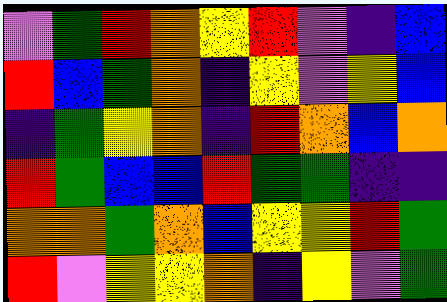[["violet", "green", "red", "orange", "yellow", "red", "violet", "indigo", "blue"], ["red", "blue", "green", "orange", "indigo", "yellow", "violet", "yellow", "blue"], ["indigo", "green", "yellow", "orange", "indigo", "red", "orange", "blue", "orange"], ["red", "green", "blue", "blue", "red", "green", "green", "indigo", "indigo"], ["orange", "orange", "green", "orange", "blue", "yellow", "yellow", "red", "green"], ["red", "violet", "yellow", "yellow", "orange", "indigo", "yellow", "violet", "green"]]